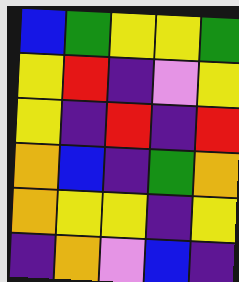[["blue", "green", "yellow", "yellow", "green"], ["yellow", "red", "indigo", "violet", "yellow"], ["yellow", "indigo", "red", "indigo", "red"], ["orange", "blue", "indigo", "green", "orange"], ["orange", "yellow", "yellow", "indigo", "yellow"], ["indigo", "orange", "violet", "blue", "indigo"]]